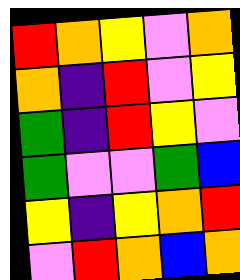[["red", "orange", "yellow", "violet", "orange"], ["orange", "indigo", "red", "violet", "yellow"], ["green", "indigo", "red", "yellow", "violet"], ["green", "violet", "violet", "green", "blue"], ["yellow", "indigo", "yellow", "orange", "red"], ["violet", "red", "orange", "blue", "orange"]]